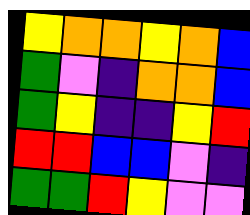[["yellow", "orange", "orange", "yellow", "orange", "blue"], ["green", "violet", "indigo", "orange", "orange", "blue"], ["green", "yellow", "indigo", "indigo", "yellow", "red"], ["red", "red", "blue", "blue", "violet", "indigo"], ["green", "green", "red", "yellow", "violet", "violet"]]